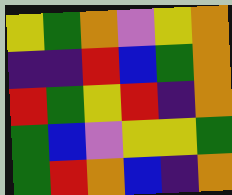[["yellow", "green", "orange", "violet", "yellow", "orange"], ["indigo", "indigo", "red", "blue", "green", "orange"], ["red", "green", "yellow", "red", "indigo", "orange"], ["green", "blue", "violet", "yellow", "yellow", "green"], ["green", "red", "orange", "blue", "indigo", "orange"]]